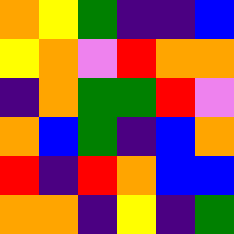[["orange", "yellow", "green", "indigo", "indigo", "blue"], ["yellow", "orange", "violet", "red", "orange", "orange"], ["indigo", "orange", "green", "green", "red", "violet"], ["orange", "blue", "green", "indigo", "blue", "orange"], ["red", "indigo", "red", "orange", "blue", "blue"], ["orange", "orange", "indigo", "yellow", "indigo", "green"]]